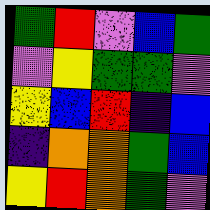[["green", "red", "violet", "blue", "green"], ["violet", "yellow", "green", "green", "violet"], ["yellow", "blue", "red", "indigo", "blue"], ["indigo", "orange", "orange", "green", "blue"], ["yellow", "red", "orange", "green", "violet"]]